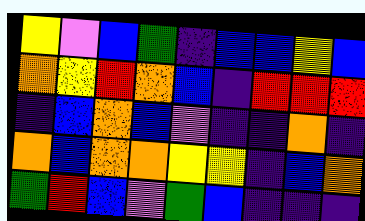[["yellow", "violet", "blue", "green", "indigo", "blue", "blue", "yellow", "blue"], ["orange", "yellow", "red", "orange", "blue", "indigo", "red", "red", "red"], ["indigo", "blue", "orange", "blue", "violet", "indigo", "indigo", "orange", "indigo"], ["orange", "blue", "orange", "orange", "yellow", "yellow", "indigo", "blue", "orange"], ["green", "red", "blue", "violet", "green", "blue", "indigo", "indigo", "indigo"]]